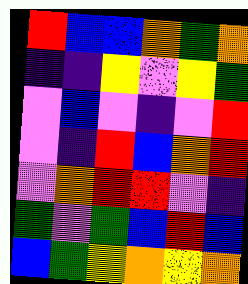[["red", "blue", "blue", "orange", "green", "orange"], ["indigo", "indigo", "yellow", "violet", "yellow", "green"], ["violet", "blue", "violet", "indigo", "violet", "red"], ["violet", "indigo", "red", "blue", "orange", "red"], ["violet", "orange", "red", "red", "violet", "indigo"], ["green", "violet", "green", "blue", "red", "blue"], ["blue", "green", "yellow", "orange", "yellow", "orange"]]